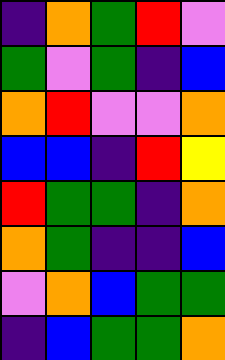[["indigo", "orange", "green", "red", "violet"], ["green", "violet", "green", "indigo", "blue"], ["orange", "red", "violet", "violet", "orange"], ["blue", "blue", "indigo", "red", "yellow"], ["red", "green", "green", "indigo", "orange"], ["orange", "green", "indigo", "indigo", "blue"], ["violet", "orange", "blue", "green", "green"], ["indigo", "blue", "green", "green", "orange"]]